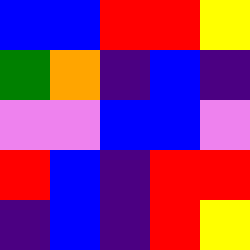[["blue", "blue", "red", "red", "yellow"], ["green", "orange", "indigo", "blue", "indigo"], ["violet", "violet", "blue", "blue", "violet"], ["red", "blue", "indigo", "red", "red"], ["indigo", "blue", "indigo", "red", "yellow"]]